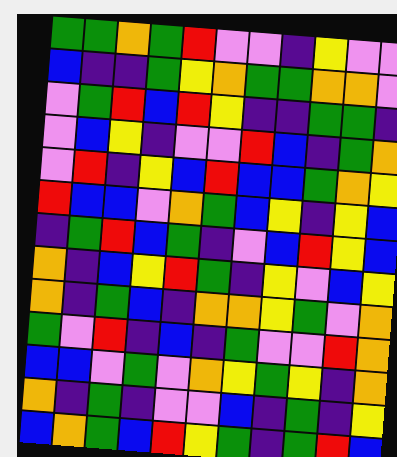[["green", "green", "orange", "green", "red", "violet", "violet", "indigo", "yellow", "violet", "violet"], ["blue", "indigo", "indigo", "green", "yellow", "orange", "green", "green", "orange", "orange", "violet"], ["violet", "green", "red", "blue", "red", "yellow", "indigo", "indigo", "green", "green", "indigo"], ["violet", "blue", "yellow", "indigo", "violet", "violet", "red", "blue", "indigo", "green", "orange"], ["violet", "red", "indigo", "yellow", "blue", "red", "blue", "blue", "green", "orange", "yellow"], ["red", "blue", "blue", "violet", "orange", "green", "blue", "yellow", "indigo", "yellow", "blue"], ["indigo", "green", "red", "blue", "green", "indigo", "violet", "blue", "red", "yellow", "blue"], ["orange", "indigo", "blue", "yellow", "red", "green", "indigo", "yellow", "violet", "blue", "yellow"], ["orange", "indigo", "green", "blue", "indigo", "orange", "orange", "yellow", "green", "violet", "orange"], ["green", "violet", "red", "indigo", "blue", "indigo", "green", "violet", "violet", "red", "orange"], ["blue", "blue", "violet", "green", "violet", "orange", "yellow", "green", "yellow", "indigo", "orange"], ["orange", "indigo", "green", "indigo", "violet", "violet", "blue", "indigo", "green", "indigo", "yellow"], ["blue", "orange", "green", "blue", "red", "yellow", "green", "indigo", "green", "red", "blue"]]